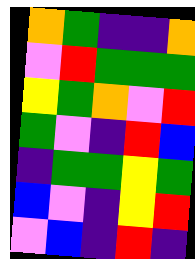[["orange", "green", "indigo", "indigo", "orange"], ["violet", "red", "green", "green", "green"], ["yellow", "green", "orange", "violet", "red"], ["green", "violet", "indigo", "red", "blue"], ["indigo", "green", "green", "yellow", "green"], ["blue", "violet", "indigo", "yellow", "red"], ["violet", "blue", "indigo", "red", "indigo"]]